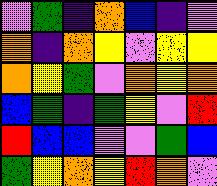[["violet", "green", "indigo", "orange", "blue", "indigo", "violet"], ["orange", "indigo", "orange", "yellow", "violet", "yellow", "yellow"], ["orange", "yellow", "green", "violet", "orange", "yellow", "orange"], ["blue", "green", "indigo", "green", "yellow", "violet", "red"], ["red", "blue", "blue", "violet", "violet", "green", "blue"], ["green", "yellow", "orange", "yellow", "red", "orange", "violet"]]